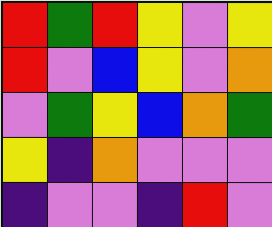[["red", "green", "red", "yellow", "violet", "yellow"], ["red", "violet", "blue", "yellow", "violet", "orange"], ["violet", "green", "yellow", "blue", "orange", "green"], ["yellow", "indigo", "orange", "violet", "violet", "violet"], ["indigo", "violet", "violet", "indigo", "red", "violet"]]